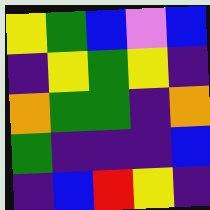[["yellow", "green", "blue", "violet", "blue"], ["indigo", "yellow", "green", "yellow", "indigo"], ["orange", "green", "green", "indigo", "orange"], ["green", "indigo", "indigo", "indigo", "blue"], ["indigo", "blue", "red", "yellow", "indigo"]]